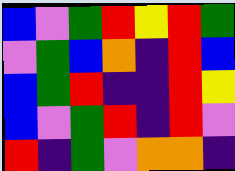[["blue", "violet", "green", "red", "yellow", "red", "green"], ["violet", "green", "blue", "orange", "indigo", "red", "blue"], ["blue", "green", "red", "indigo", "indigo", "red", "yellow"], ["blue", "violet", "green", "red", "indigo", "red", "violet"], ["red", "indigo", "green", "violet", "orange", "orange", "indigo"]]